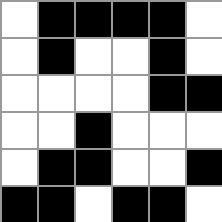[["white", "black", "black", "black", "black", "white"], ["white", "black", "white", "white", "black", "white"], ["white", "white", "white", "white", "black", "black"], ["white", "white", "black", "white", "white", "white"], ["white", "black", "black", "white", "white", "black"], ["black", "black", "white", "black", "black", "white"]]